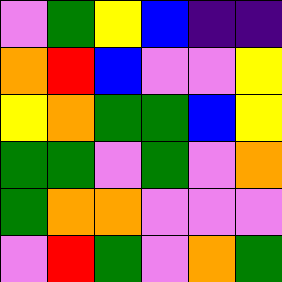[["violet", "green", "yellow", "blue", "indigo", "indigo"], ["orange", "red", "blue", "violet", "violet", "yellow"], ["yellow", "orange", "green", "green", "blue", "yellow"], ["green", "green", "violet", "green", "violet", "orange"], ["green", "orange", "orange", "violet", "violet", "violet"], ["violet", "red", "green", "violet", "orange", "green"]]